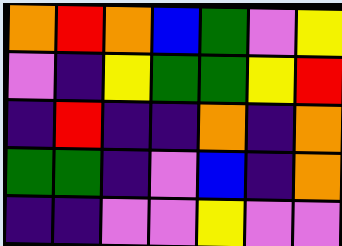[["orange", "red", "orange", "blue", "green", "violet", "yellow"], ["violet", "indigo", "yellow", "green", "green", "yellow", "red"], ["indigo", "red", "indigo", "indigo", "orange", "indigo", "orange"], ["green", "green", "indigo", "violet", "blue", "indigo", "orange"], ["indigo", "indigo", "violet", "violet", "yellow", "violet", "violet"]]